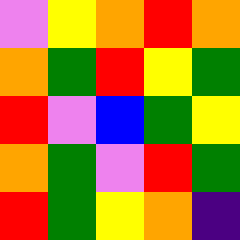[["violet", "yellow", "orange", "red", "orange"], ["orange", "green", "red", "yellow", "green"], ["red", "violet", "blue", "green", "yellow"], ["orange", "green", "violet", "red", "green"], ["red", "green", "yellow", "orange", "indigo"]]